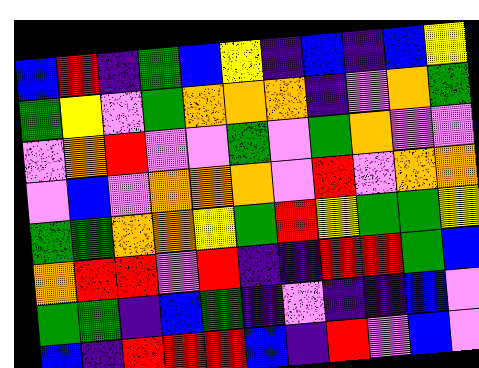[["blue", "red", "indigo", "green", "blue", "yellow", "indigo", "blue", "indigo", "blue", "yellow"], ["green", "yellow", "violet", "green", "orange", "orange", "orange", "indigo", "violet", "orange", "green"], ["violet", "orange", "red", "violet", "violet", "green", "violet", "green", "orange", "violet", "violet"], ["violet", "blue", "violet", "orange", "orange", "orange", "violet", "red", "violet", "orange", "orange"], ["green", "green", "orange", "orange", "yellow", "green", "red", "yellow", "green", "green", "yellow"], ["orange", "red", "red", "violet", "red", "indigo", "indigo", "red", "red", "green", "blue"], ["green", "green", "indigo", "blue", "green", "indigo", "violet", "indigo", "indigo", "blue", "violet"], ["blue", "indigo", "red", "red", "red", "blue", "indigo", "red", "violet", "blue", "violet"]]